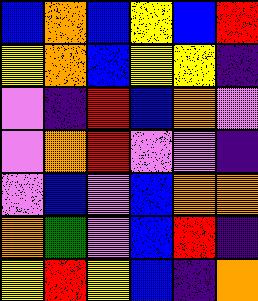[["blue", "orange", "blue", "yellow", "blue", "red"], ["yellow", "orange", "blue", "yellow", "yellow", "indigo"], ["violet", "indigo", "red", "blue", "orange", "violet"], ["violet", "orange", "red", "violet", "violet", "indigo"], ["violet", "blue", "violet", "blue", "orange", "orange"], ["orange", "green", "violet", "blue", "red", "indigo"], ["yellow", "red", "yellow", "blue", "indigo", "orange"]]